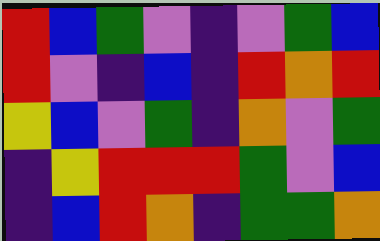[["red", "blue", "green", "violet", "indigo", "violet", "green", "blue"], ["red", "violet", "indigo", "blue", "indigo", "red", "orange", "red"], ["yellow", "blue", "violet", "green", "indigo", "orange", "violet", "green"], ["indigo", "yellow", "red", "red", "red", "green", "violet", "blue"], ["indigo", "blue", "red", "orange", "indigo", "green", "green", "orange"]]